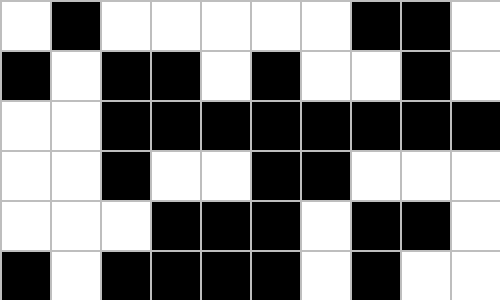[["white", "black", "white", "white", "white", "white", "white", "black", "black", "white"], ["black", "white", "black", "black", "white", "black", "white", "white", "black", "white"], ["white", "white", "black", "black", "black", "black", "black", "black", "black", "black"], ["white", "white", "black", "white", "white", "black", "black", "white", "white", "white"], ["white", "white", "white", "black", "black", "black", "white", "black", "black", "white"], ["black", "white", "black", "black", "black", "black", "white", "black", "white", "white"]]